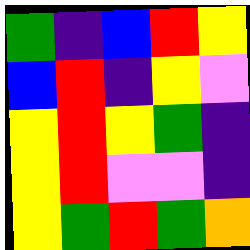[["green", "indigo", "blue", "red", "yellow"], ["blue", "red", "indigo", "yellow", "violet"], ["yellow", "red", "yellow", "green", "indigo"], ["yellow", "red", "violet", "violet", "indigo"], ["yellow", "green", "red", "green", "orange"]]